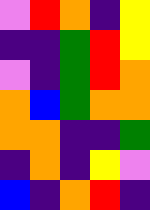[["violet", "red", "orange", "indigo", "yellow"], ["indigo", "indigo", "green", "red", "yellow"], ["violet", "indigo", "green", "red", "orange"], ["orange", "blue", "green", "orange", "orange"], ["orange", "orange", "indigo", "indigo", "green"], ["indigo", "orange", "indigo", "yellow", "violet"], ["blue", "indigo", "orange", "red", "indigo"]]